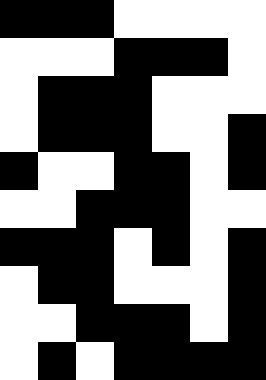[["black", "black", "black", "white", "white", "white", "white"], ["white", "white", "white", "black", "black", "black", "white"], ["white", "black", "black", "black", "white", "white", "white"], ["white", "black", "black", "black", "white", "white", "black"], ["black", "white", "white", "black", "black", "white", "black"], ["white", "white", "black", "black", "black", "white", "white"], ["black", "black", "black", "white", "black", "white", "black"], ["white", "black", "black", "white", "white", "white", "black"], ["white", "white", "black", "black", "black", "white", "black"], ["white", "black", "white", "black", "black", "black", "black"]]